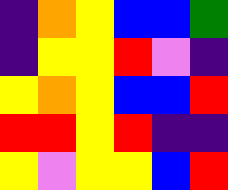[["indigo", "orange", "yellow", "blue", "blue", "green"], ["indigo", "yellow", "yellow", "red", "violet", "indigo"], ["yellow", "orange", "yellow", "blue", "blue", "red"], ["red", "red", "yellow", "red", "indigo", "indigo"], ["yellow", "violet", "yellow", "yellow", "blue", "red"]]